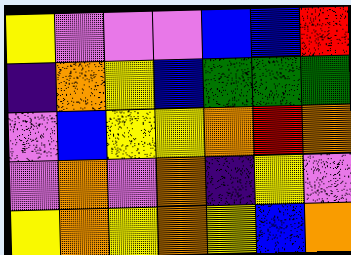[["yellow", "violet", "violet", "violet", "blue", "blue", "red"], ["indigo", "orange", "yellow", "blue", "green", "green", "green"], ["violet", "blue", "yellow", "yellow", "orange", "red", "orange"], ["violet", "orange", "violet", "orange", "indigo", "yellow", "violet"], ["yellow", "orange", "yellow", "orange", "yellow", "blue", "orange"]]